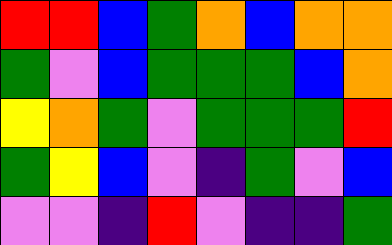[["red", "red", "blue", "green", "orange", "blue", "orange", "orange"], ["green", "violet", "blue", "green", "green", "green", "blue", "orange"], ["yellow", "orange", "green", "violet", "green", "green", "green", "red"], ["green", "yellow", "blue", "violet", "indigo", "green", "violet", "blue"], ["violet", "violet", "indigo", "red", "violet", "indigo", "indigo", "green"]]